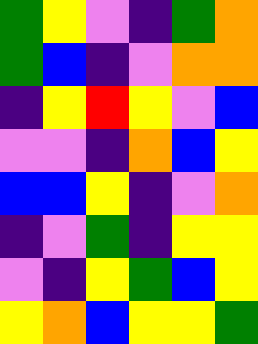[["green", "yellow", "violet", "indigo", "green", "orange"], ["green", "blue", "indigo", "violet", "orange", "orange"], ["indigo", "yellow", "red", "yellow", "violet", "blue"], ["violet", "violet", "indigo", "orange", "blue", "yellow"], ["blue", "blue", "yellow", "indigo", "violet", "orange"], ["indigo", "violet", "green", "indigo", "yellow", "yellow"], ["violet", "indigo", "yellow", "green", "blue", "yellow"], ["yellow", "orange", "blue", "yellow", "yellow", "green"]]